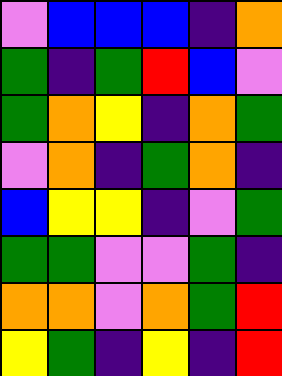[["violet", "blue", "blue", "blue", "indigo", "orange"], ["green", "indigo", "green", "red", "blue", "violet"], ["green", "orange", "yellow", "indigo", "orange", "green"], ["violet", "orange", "indigo", "green", "orange", "indigo"], ["blue", "yellow", "yellow", "indigo", "violet", "green"], ["green", "green", "violet", "violet", "green", "indigo"], ["orange", "orange", "violet", "orange", "green", "red"], ["yellow", "green", "indigo", "yellow", "indigo", "red"]]